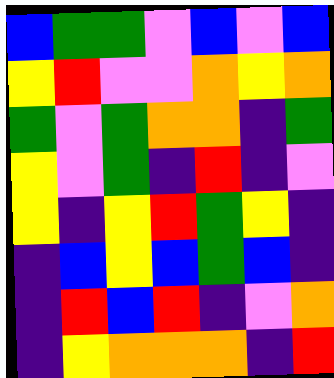[["blue", "green", "green", "violet", "blue", "violet", "blue"], ["yellow", "red", "violet", "violet", "orange", "yellow", "orange"], ["green", "violet", "green", "orange", "orange", "indigo", "green"], ["yellow", "violet", "green", "indigo", "red", "indigo", "violet"], ["yellow", "indigo", "yellow", "red", "green", "yellow", "indigo"], ["indigo", "blue", "yellow", "blue", "green", "blue", "indigo"], ["indigo", "red", "blue", "red", "indigo", "violet", "orange"], ["indigo", "yellow", "orange", "orange", "orange", "indigo", "red"]]